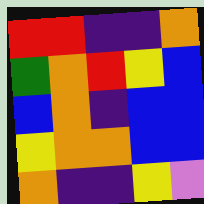[["red", "red", "indigo", "indigo", "orange"], ["green", "orange", "red", "yellow", "blue"], ["blue", "orange", "indigo", "blue", "blue"], ["yellow", "orange", "orange", "blue", "blue"], ["orange", "indigo", "indigo", "yellow", "violet"]]